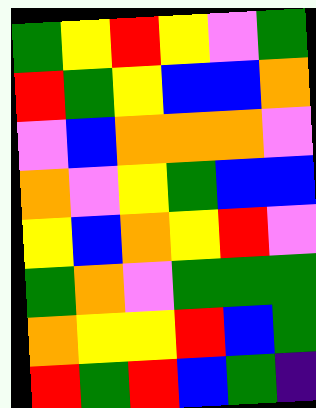[["green", "yellow", "red", "yellow", "violet", "green"], ["red", "green", "yellow", "blue", "blue", "orange"], ["violet", "blue", "orange", "orange", "orange", "violet"], ["orange", "violet", "yellow", "green", "blue", "blue"], ["yellow", "blue", "orange", "yellow", "red", "violet"], ["green", "orange", "violet", "green", "green", "green"], ["orange", "yellow", "yellow", "red", "blue", "green"], ["red", "green", "red", "blue", "green", "indigo"]]